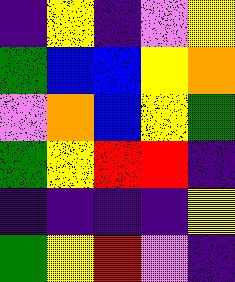[["indigo", "yellow", "indigo", "violet", "yellow"], ["green", "blue", "blue", "yellow", "orange"], ["violet", "orange", "blue", "yellow", "green"], ["green", "yellow", "red", "red", "indigo"], ["indigo", "indigo", "indigo", "indigo", "yellow"], ["green", "yellow", "red", "violet", "indigo"]]